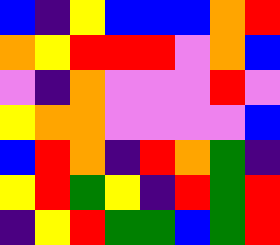[["blue", "indigo", "yellow", "blue", "blue", "blue", "orange", "red"], ["orange", "yellow", "red", "red", "red", "violet", "orange", "blue"], ["violet", "indigo", "orange", "violet", "violet", "violet", "red", "violet"], ["yellow", "orange", "orange", "violet", "violet", "violet", "violet", "blue"], ["blue", "red", "orange", "indigo", "red", "orange", "green", "indigo"], ["yellow", "red", "green", "yellow", "indigo", "red", "green", "red"], ["indigo", "yellow", "red", "green", "green", "blue", "green", "red"]]